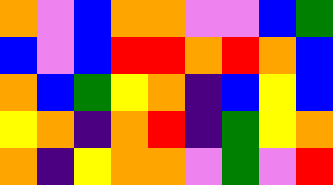[["orange", "violet", "blue", "orange", "orange", "violet", "violet", "blue", "green"], ["blue", "violet", "blue", "red", "red", "orange", "red", "orange", "blue"], ["orange", "blue", "green", "yellow", "orange", "indigo", "blue", "yellow", "blue"], ["yellow", "orange", "indigo", "orange", "red", "indigo", "green", "yellow", "orange"], ["orange", "indigo", "yellow", "orange", "orange", "violet", "green", "violet", "red"]]